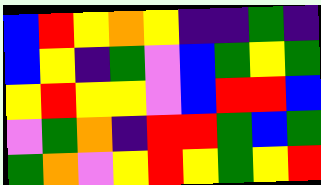[["blue", "red", "yellow", "orange", "yellow", "indigo", "indigo", "green", "indigo"], ["blue", "yellow", "indigo", "green", "violet", "blue", "green", "yellow", "green"], ["yellow", "red", "yellow", "yellow", "violet", "blue", "red", "red", "blue"], ["violet", "green", "orange", "indigo", "red", "red", "green", "blue", "green"], ["green", "orange", "violet", "yellow", "red", "yellow", "green", "yellow", "red"]]